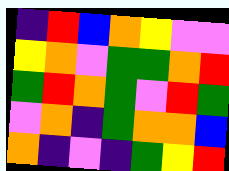[["indigo", "red", "blue", "orange", "yellow", "violet", "violet"], ["yellow", "orange", "violet", "green", "green", "orange", "red"], ["green", "red", "orange", "green", "violet", "red", "green"], ["violet", "orange", "indigo", "green", "orange", "orange", "blue"], ["orange", "indigo", "violet", "indigo", "green", "yellow", "red"]]